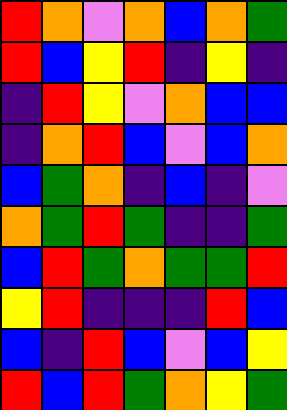[["red", "orange", "violet", "orange", "blue", "orange", "green"], ["red", "blue", "yellow", "red", "indigo", "yellow", "indigo"], ["indigo", "red", "yellow", "violet", "orange", "blue", "blue"], ["indigo", "orange", "red", "blue", "violet", "blue", "orange"], ["blue", "green", "orange", "indigo", "blue", "indigo", "violet"], ["orange", "green", "red", "green", "indigo", "indigo", "green"], ["blue", "red", "green", "orange", "green", "green", "red"], ["yellow", "red", "indigo", "indigo", "indigo", "red", "blue"], ["blue", "indigo", "red", "blue", "violet", "blue", "yellow"], ["red", "blue", "red", "green", "orange", "yellow", "green"]]